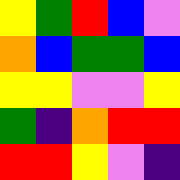[["yellow", "green", "red", "blue", "violet"], ["orange", "blue", "green", "green", "blue"], ["yellow", "yellow", "violet", "violet", "yellow"], ["green", "indigo", "orange", "red", "red"], ["red", "red", "yellow", "violet", "indigo"]]